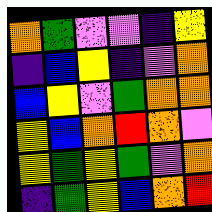[["orange", "green", "violet", "violet", "indigo", "yellow"], ["indigo", "blue", "yellow", "indigo", "violet", "orange"], ["blue", "yellow", "violet", "green", "orange", "orange"], ["yellow", "blue", "orange", "red", "orange", "violet"], ["yellow", "green", "yellow", "green", "violet", "orange"], ["indigo", "green", "yellow", "blue", "orange", "red"]]